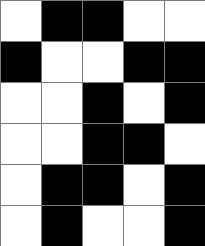[["white", "black", "black", "white", "white"], ["black", "white", "white", "black", "black"], ["white", "white", "black", "white", "black"], ["white", "white", "black", "black", "white"], ["white", "black", "black", "white", "black"], ["white", "black", "white", "white", "black"]]